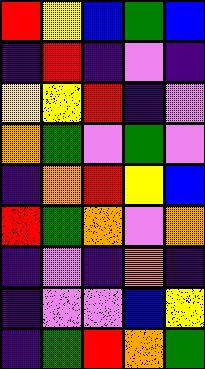[["red", "yellow", "blue", "green", "blue"], ["indigo", "red", "indigo", "violet", "indigo"], ["yellow", "yellow", "red", "indigo", "violet"], ["orange", "green", "violet", "green", "violet"], ["indigo", "orange", "red", "yellow", "blue"], ["red", "green", "orange", "violet", "orange"], ["indigo", "violet", "indigo", "orange", "indigo"], ["indigo", "violet", "violet", "blue", "yellow"], ["indigo", "green", "red", "orange", "green"]]